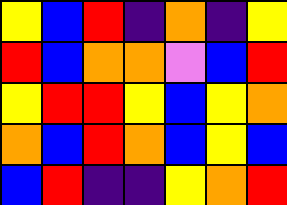[["yellow", "blue", "red", "indigo", "orange", "indigo", "yellow"], ["red", "blue", "orange", "orange", "violet", "blue", "red"], ["yellow", "red", "red", "yellow", "blue", "yellow", "orange"], ["orange", "blue", "red", "orange", "blue", "yellow", "blue"], ["blue", "red", "indigo", "indigo", "yellow", "orange", "red"]]